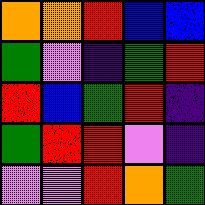[["orange", "orange", "red", "blue", "blue"], ["green", "violet", "indigo", "green", "red"], ["red", "blue", "green", "red", "indigo"], ["green", "red", "red", "violet", "indigo"], ["violet", "violet", "red", "orange", "green"]]